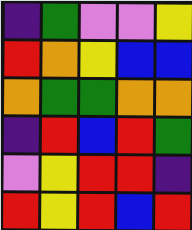[["indigo", "green", "violet", "violet", "yellow"], ["red", "orange", "yellow", "blue", "blue"], ["orange", "green", "green", "orange", "orange"], ["indigo", "red", "blue", "red", "green"], ["violet", "yellow", "red", "red", "indigo"], ["red", "yellow", "red", "blue", "red"]]